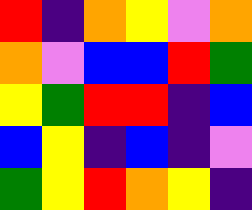[["red", "indigo", "orange", "yellow", "violet", "orange"], ["orange", "violet", "blue", "blue", "red", "green"], ["yellow", "green", "red", "red", "indigo", "blue"], ["blue", "yellow", "indigo", "blue", "indigo", "violet"], ["green", "yellow", "red", "orange", "yellow", "indigo"]]